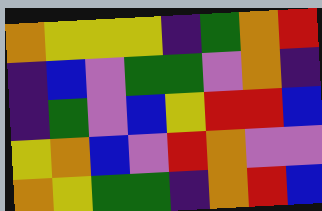[["orange", "yellow", "yellow", "yellow", "indigo", "green", "orange", "red"], ["indigo", "blue", "violet", "green", "green", "violet", "orange", "indigo"], ["indigo", "green", "violet", "blue", "yellow", "red", "red", "blue"], ["yellow", "orange", "blue", "violet", "red", "orange", "violet", "violet"], ["orange", "yellow", "green", "green", "indigo", "orange", "red", "blue"]]